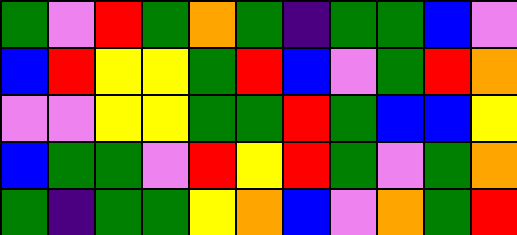[["green", "violet", "red", "green", "orange", "green", "indigo", "green", "green", "blue", "violet"], ["blue", "red", "yellow", "yellow", "green", "red", "blue", "violet", "green", "red", "orange"], ["violet", "violet", "yellow", "yellow", "green", "green", "red", "green", "blue", "blue", "yellow"], ["blue", "green", "green", "violet", "red", "yellow", "red", "green", "violet", "green", "orange"], ["green", "indigo", "green", "green", "yellow", "orange", "blue", "violet", "orange", "green", "red"]]